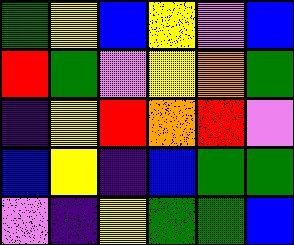[["green", "yellow", "blue", "yellow", "violet", "blue"], ["red", "green", "violet", "yellow", "orange", "green"], ["indigo", "yellow", "red", "orange", "red", "violet"], ["blue", "yellow", "indigo", "blue", "green", "green"], ["violet", "indigo", "yellow", "green", "green", "blue"]]